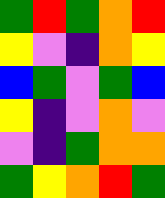[["green", "red", "green", "orange", "red"], ["yellow", "violet", "indigo", "orange", "yellow"], ["blue", "green", "violet", "green", "blue"], ["yellow", "indigo", "violet", "orange", "violet"], ["violet", "indigo", "green", "orange", "orange"], ["green", "yellow", "orange", "red", "green"]]